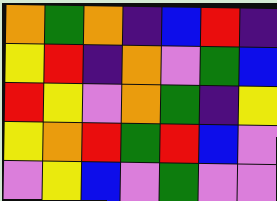[["orange", "green", "orange", "indigo", "blue", "red", "indigo"], ["yellow", "red", "indigo", "orange", "violet", "green", "blue"], ["red", "yellow", "violet", "orange", "green", "indigo", "yellow"], ["yellow", "orange", "red", "green", "red", "blue", "violet"], ["violet", "yellow", "blue", "violet", "green", "violet", "violet"]]